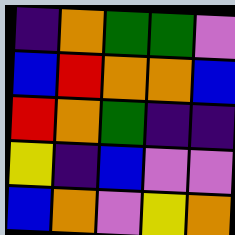[["indigo", "orange", "green", "green", "violet"], ["blue", "red", "orange", "orange", "blue"], ["red", "orange", "green", "indigo", "indigo"], ["yellow", "indigo", "blue", "violet", "violet"], ["blue", "orange", "violet", "yellow", "orange"]]